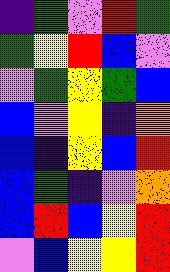[["indigo", "green", "violet", "red", "green"], ["green", "yellow", "red", "blue", "violet"], ["violet", "green", "yellow", "green", "blue"], ["blue", "violet", "yellow", "indigo", "orange"], ["blue", "indigo", "yellow", "blue", "red"], ["blue", "green", "indigo", "violet", "orange"], ["blue", "red", "blue", "yellow", "red"], ["violet", "blue", "yellow", "yellow", "red"]]